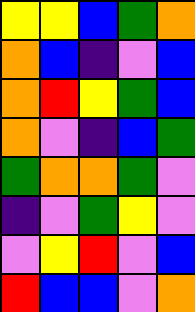[["yellow", "yellow", "blue", "green", "orange"], ["orange", "blue", "indigo", "violet", "blue"], ["orange", "red", "yellow", "green", "blue"], ["orange", "violet", "indigo", "blue", "green"], ["green", "orange", "orange", "green", "violet"], ["indigo", "violet", "green", "yellow", "violet"], ["violet", "yellow", "red", "violet", "blue"], ["red", "blue", "blue", "violet", "orange"]]